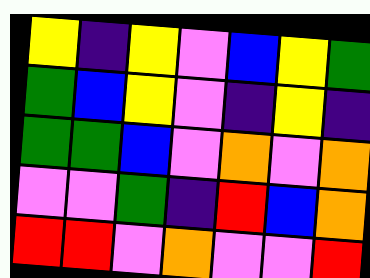[["yellow", "indigo", "yellow", "violet", "blue", "yellow", "green"], ["green", "blue", "yellow", "violet", "indigo", "yellow", "indigo"], ["green", "green", "blue", "violet", "orange", "violet", "orange"], ["violet", "violet", "green", "indigo", "red", "blue", "orange"], ["red", "red", "violet", "orange", "violet", "violet", "red"]]